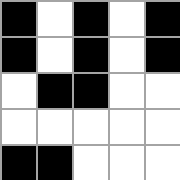[["black", "white", "black", "white", "black"], ["black", "white", "black", "white", "black"], ["white", "black", "black", "white", "white"], ["white", "white", "white", "white", "white"], ["black", "black", "white", "white", "white"]]